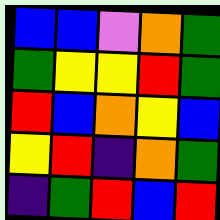[["blue", "blue", "violet", "orange", "green"], ["green", "yellow", "yellow", "red", "green"], ["red", "blue", "orange", "yellow", "blue"], ["yellow", "red", "indigo", "orange", "green"], ["indigo", "green", "red", "blue", "red"]]